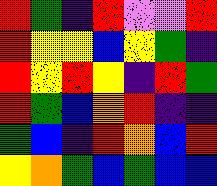[["red", "green", "indigo", "red", "violet", "violet", "red"], ["red", "yellow", "yellow", "blue", "yellow", "green", "indigo"], ["red", "yellow", "red", "yellow", "indigo", "red", "green"], ["red", "green", "blue", "orange", "red", "indigo", "indigo"], ["green", "blue", "indigo", "red", "orange", "blue", "red"], ["yellow", "orange", "green", "blue", "green", "blue", "blue"]]